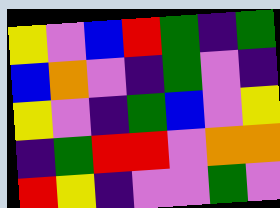[["yellow", "violet", "blue", "red", "green", "indigo", "green"], ["blue", "orange", "violet", "indigo", "green", "violet", "indigo"], ["yellow", "violet", "indigo", "green", "blue", "violet", "yellow"], ["indigo", "green", "red", "red", "violet", "orange", "orange"], ["red", "yellow", "indigo", "violet", "violet", "green", "violet"]]